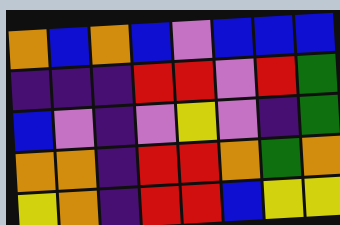[["orange", "blue", "orange", "blue", "violet", "blue", "blue", "blue"], ["indigo", "indigo", "indigo", "red", "red", "violet", "red", "green"], ["blue", "violet", "indigo", "violet", "yellow", "violet", "indigo", "green"], ["orange", "orange", "indigo", "red", "red", "orange", "green", "orange"], ["yellow", "orange", "indigo", "red", "red", "blue", "yellow", "yellow"]]